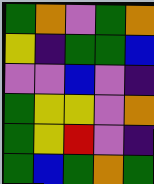[["green", "orange", "violet", "green", "orange"], ["yellow", "indigo", "green", "green", "blue"], ["violet", "violet", "blue", "violet", "indigo"], ["green", "yellow", "yellow", "violet", "orange"], ["green", "yellow", "red", "violet", "indigo"], ["green", "blue", "green", "orange", "green"]]